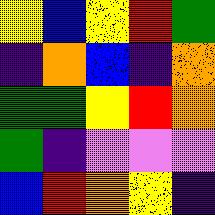[["yellow", "blue", "yellow", "red", "green"], ["indigo", "orange", "blue", "indigo", "orange"], ["green", "green", "yellow", "red", "orange"], ["green", "indigo", "violet", "violet", "violet"], ["blue", "red", "orange", "yellow", "indigo"]]